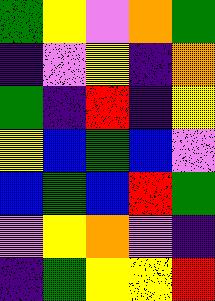[["green", "yellow", "violet", "orange", "green"], ["indigo", "violet", "yellow", "indigo", "orange"], ["green", "indigo", "red", "indigo", "yellow"], ["yellow", "blue", "green", "blue", "violet"], ["blue", "green", "blue", "red", "green"], ["violet", "yellow", "orange", "violet", "indigo"], ["indigo", "green", "yellow", "yellow", "red"]]